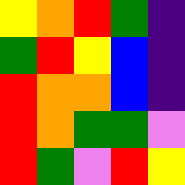[["yellow", "orange", "red", "green", "indigo"], ["green", "red", "yellow", "blue", "indigo"], ["red", "orange", "orange", "blue", "indigo"], ["red", "orange", "green", "green", "violet"], ["red", "green", "violet", "red", "yellow"]]